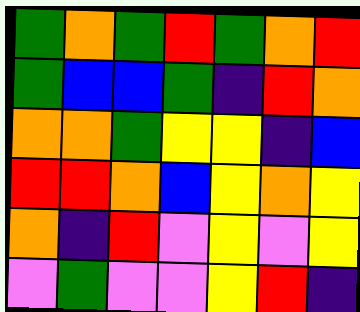[["green", "orange", "green", "red", "green", "orange", "red"], ["green", "blue", "blue", "green", "indigo", "red", "orange"], ["orange", "orange", "green", "yellow", "yellow", "indigo", "blue"], ["red", "red", "orange", "blue", "yellow", "orange", "yellow"], ["orange", "indigo", "red", "violet", "yellow", "violet", "yellow"], ["violet", "green", "violet", "violet", "yellow", "red", "indigo"]]